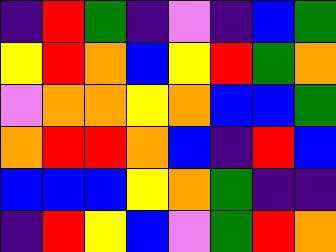[["indigo", "red", "green", "indigo", "violet", "indigo", "blue", "green"], ["yellow", "red", "orange", "blue", "yellow", "red", "green", "orange"], ["violet", "orange", "orange", "yellow", "orange", "blue", "blue", "green"], ["orange", "red", "red", "orange", "blue", "indigo", "red", "blue"], ["blue", "blue", "blue", "yellow", "orange", "green", "indigo", "indigo"], ["indigo", "red", "yellow", "blue", "violet", "green", "red", "orange"]]